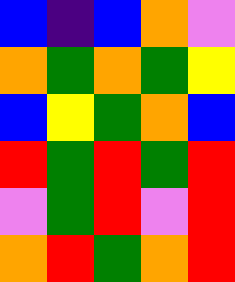[["blue", "indigo", "blue", "orange", "violet"], ["orange", "green", "orange", "green", "yellow"], ["blue", "yellow", "green", "orange", "blue"], ["red", "green", "red", "green", "red"], ["violet", "green", "red", "violet", "red"], ["orange", "red", "green", "orange", "red"]]